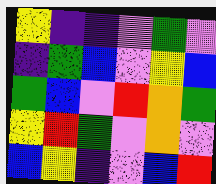[["yellow", "indigo", "indigo", "violet", "green", "violet"], ["indigo", "green", "blue", "violet", "yellow", "blue"], ["green", "blue", "violet", "red", "orange", "green"], ["yellow", "red", "green", "violet", "orange", "violet"], ["blue", "yellow", "indigo", "violet", "blue", "red"]]